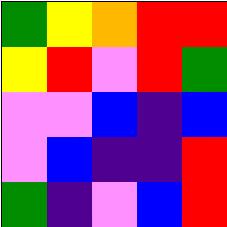[["green", "yellow", "orange", "red", "red"], ["yellow", "red", "violet", "red", "green"], ["violet", "violet", "blue", "indigo", "blue"], ["violet", "blue", "indigo", "indigo", "red"], ["green", "indigo", "violet", "blue", "red"]]